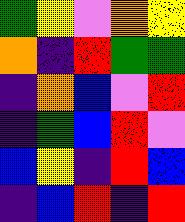[["green", "yellow", "violet", "orange", "yellow"], ["orange", "indigo", "red", "green", "green"], ["indigo", "orange", "blue", "violet", "red"], ["indigo", "green", "blue", "red", "violet"], ["blue", "yellow", "indigo", "red", "blue"], ["indigo", "blue", "red", "indigo", "red"]]